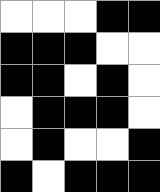[["white", "white", "white", "black", "black"], ["black", "black", "black", "white", "white"], ["black", "black", "white", "black", "white"], ["white", "black", "black", "black", "white"], ["white", "black", "white", "white", "black"], ["black", "white", "black", "black", "black"]]